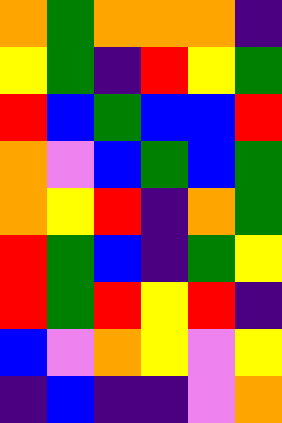[["orange", "green", "orange", "orange", "orange", "indigo"], ["yellow", "green", "indigo", "red", "yellow", "green"], ["red", "blue", "green", "blue", "blue", "red"], ["orange", "violet", "blue", "green", "blue", "green"], ["orange", "yellow", "red", "indigo", "orange", "green"], ["red", "green", "blue", "indigo", "green", "yellow"], ["red", "green", "red", "yellow", "red", "indigo"], ["blue", "violet", "orange", "yellow", "violet", "yellow"], ["indigo", "blue", "indigo", "indigo", "violet", "orange"]]